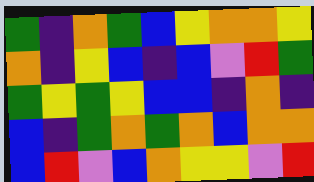[["green", "indigo", "orange", "green", "blue", "yellow", "orange", "orange", "yellow"], ["orange", "indigo", "yellow", "blue", "indigo", "blue", "violet", "red", "green"], ["green", "yellow", "green", "yellow", "blue", "blue", "indigo", "orange", "indigo"], ["blue", "indigo", "green", "orange", "green", "orange", "blue", "orange", "orange"], ["blue", "red", "violet", "blue", "orange", "yellow", "yellow", "violet", "red"]]